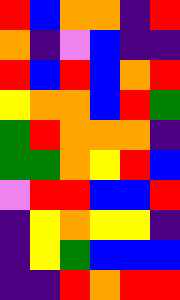[["red", "blue", "orange", "orange", "indigo", "red"], ["orange", "indigo", "violet", "blue", "indigo", "indigo"], ["red", "blue", "red", "blue", "orange", "red"], ["yellow", "orange", "orange", "blue", "red", "green"], ["green", "red", "orange", "orange", "orange", "indigo"], ["green", "green", "orange", "yellow", "red", "blue"], ["violet", "red", "red", "blue", "blue", "red"], ["indigo", "yellow", "orange", "yellow", "yellow", "indigo"], ["indigo", "yellow", "green", "blue", "blue", "blue"], ["indigo", "indigo", "red", "orange", "red", "red"]]